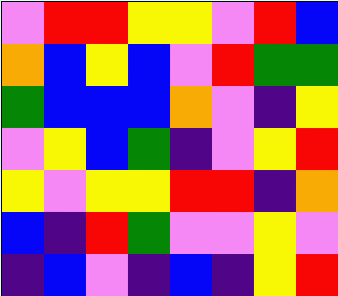[["violet", "red", "red", "yellow", "yellow", "violet", "red", "blue"], ["orange", "blue", "yellow", "blue", "violet", "red", "green", "green"], ["green", "blue", "blue", "blue", "orange", "violet", "indigo", "yellow"], ["violet", "yellow", "blue", "green", "indigo", "violet", "yellow", "red"], ["yellow", "violet", "yellow", "yellow", "red", "red", "indigo", "orange"], ["blue", "indigo", "red", "green", "violet", "violet", "yellow", "violet"], ["indigo", "blue", "violet", "indigo", "blue", "indigo", "yellow", "red"]]